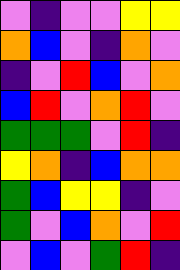[["violet", "indigo", "violet", "violet", "yellow", "yellow"], ["orange", "blue", "violet", "indigo", "orange", "violet"], ["indigo", "violet", "red", "blue", "violet", "orange"], ["blue", "red", "violet", "orange", "red", "violet"], ["green", "green", "green", "violet", "red", "indigo"], ["yellow", "orange", "indigo", "blue", "orange", "orange"], ["green", "blue", "yellow", "yellow", "indigo", "violet"], ["green", "violet", "blue", "orange", "violet", "red"], ["violet", "blue", "violet", "green", "red", "indigo"]]